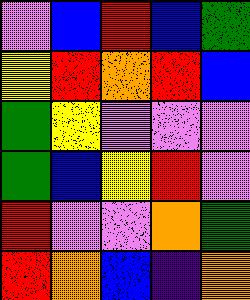[["violet", "blue", "red", "blue", "green"], ["yellow", "red", "orange", "red", "blue"], ["green", "yellow", "violet", "violet", "violet"], ["green", "blue", "yellow", "red", "violet"], ["red", "violet", "violet", "orange", "green"], ["red", "orange", "blue", "indigo", "orange"]]